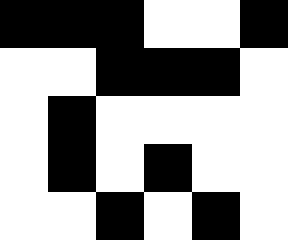[["black", "black", "black", "white", "white", "black"], ["white", "white", "black", "black", "black", "white"], ["white", "black", "white", "white", "white", "white"], ["white", "black", "white", "black", "white", "white"], ["white", "white", "black", "white", "black", "white"]]